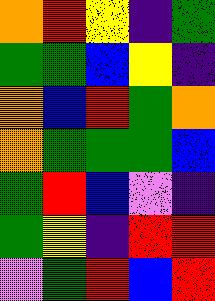[["orange", "red", "yellow", "indigo", "green"], ["green", "green", "blue", "yellow", "indigo"], ["orange", "blue", "red", "green", "orange"], ["orange", "green", "green", "green", "blue"], ["green", "red", "blue", "violet", "indigo"], ["green", "yellow", "indigo", "red", "red"], ["violet", "green", "red", "blue", "red"]]